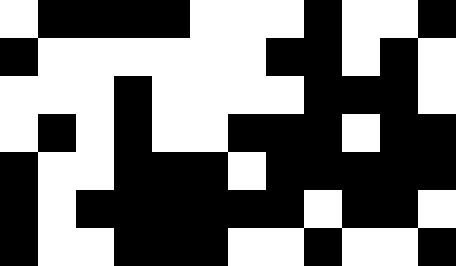[["white", "black", "black", "black", "black", "white", "white", "white", "black", "white", "white", "black"], ["black", "white", "white", "white", "white", "white", "white", "black", "black", "white", "black", "white"], ["white", "white", "white", "black", "white", "white", "white", "white", "black", "black", "black", "white"], ["white", "black", "white", "black", "white", "white", "black", "black", "black", "white", "black", "black"], ["black", "white", "white", "black", "black", "black", "white", "black", "black", "black", "black", "black"], ["black", "white", "black", "black", "black", "black", "black", "black", "white", "black", "black", "white"], ["black", "white", "white", "black", "black", "black", "white", "white", "black", "white", "white", "black"]]